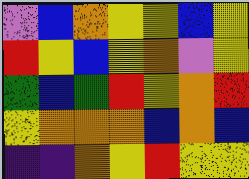[["violet", "blue", "orange", "yellow", "yellow", "blue", "yellow"], ["red", "yellow", "blue", "yellow", "orange", "violet", "yellow"], ["green", "blue", "green", "red", "yellow", "orange", "red"], ["yellow", "orange", "orange", "orange", "blue", "orange", "blue"], ["indigo", "indigo", "orange", "yellow", "red", "yellow", "yellow"]]